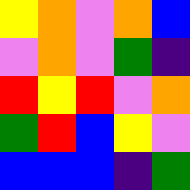[["yellow", "orange", "violet", "orange", "blue"], ["violet", "orange", "violet", "green", "indigo"], ["red", "yellow", "red", "violet", "orange"], ["green", "red", "blue", "yellow", "violet"], ["blue", "blue", "blue", "indigo", "green"]]